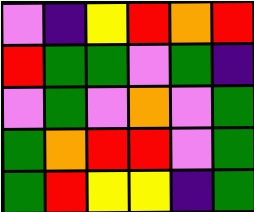[["violet", "indigo", "yellow", "red", "orange", "red"], ["red", "green", "green", "violet", "green", "indigo"], ["violet", "green", "violet", "orange", "violet", "green"], ["green", "orange", "red", "red", "violet", "green"], ["green", "red", "yellow", "yellow", "indigo", "green"]]